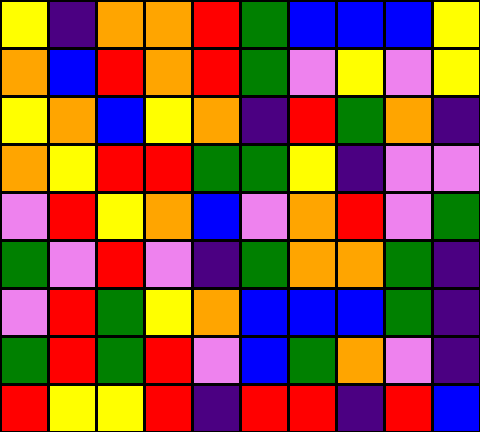[["yellow", "indigo", "orange", "orange", "red", "green", "blue", "blue", "blue", "yellow"], ["orange", "blue", "red", "orange", "red", "green", "violet", "yellow", "violet", "yellow"], ["yellow", "orange", "blue", "yellow", "orange", "indigo", "red", "green", "orange", "indigo"], ["orange", "yellow", "red", "red", "green", "green", "yellow", "indigo", "violet", "violet"], ["violet", "red", "yellow", "orange", "blue", "violet", "orange", "red", "violet", "green"], ["green", "violet", "red", "violet", "indigo", "green", "orange", "orange", "green", "indigo"], ["violet", "red", "green", "yellow", "orange", "blue", "blue", "blue", "green", "indigo"], ["green", "red", "green", "red", "violet", "blue", "green", "orange", "violet", "indigo"], ["red", "yellow", "yellow", "red", "indigo", "red", "red", "indigo", "red", "blue"]]